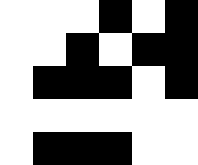[["white", "white", "white", "black", "white", "black"], ["white", "white", "black", "white", "black", "black"], ["white", "black", "black", "black", "white", "black"], ["white", "white", "white", "white", "white", "white"], ["white", "black", "black", "black", "white", "white"]]